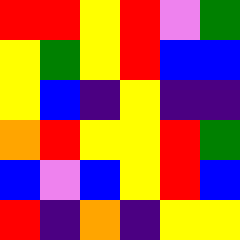[["red", "red", "yellow", "red", "violet", "green"], ["yellow", "green", "yellow", "red", "blue", "blue"], ["yellow", "blue", "indigo", "yellow", "indigo", "indigo"], ["orange", "red", "yellow", "yellow", "red", "green"], ["blue", "violet", "blue", "yellow", "red", "blue"], ["red", "indigo", "orange", "indigo", "yellow", "yellow"]]